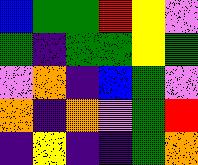[["blue", "green", "green", "red", "yellow", "violet"], ["green", "indigo", "green", "green", "yellow", "green"], ["violet", "orange", "indigo", "blue", "green", "violet"], ["orange", "indigo", "orange", "violet", "green", "red"], ["indigo", "yellow", "indigo", "indigo", "green", "orange"]]